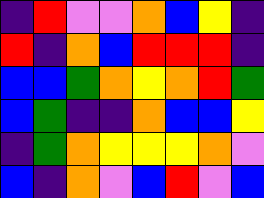[["indigo", "red", "violet", "violet", "orange", "blue", "yellow", "indigo"], ["red", "indigo", "orange", "blue", "red", "red", "red", "indigo"], ["blue", "blue", "green", "orange", "yellow", "orange", "red", "green"], ["blue", "green", "indigo", "indigo", "orange", "blue", "blue", "yellow"], ["indigo", "green", "orange", "yellow", "yellow", "yellow", "orange", "violet"], ["blue", "indigo", "orange", "violet", "blue", "red", "violet", "blue"]]